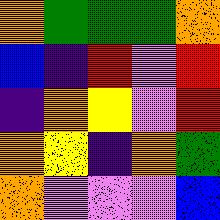[["orange", "green", "green", "green", "orange"], ["blue", "indigo", "red", "violet", "red"], ["indigo", "orange", "yellow", "violet", "red"], ["orange", "yellow", "indigo", "orange", "green"], ["orange", "violet", "violet", "violet", "blue"]]